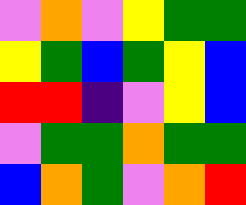[["violet", "orange", "violet", "yellow", "green", "green"], ["yellow", "green", "blue", "green", "yellow", "blue"], ["red", "red", "indigo", "violet", "yellow", "blue"], ["violet", "green", "green", "orange", "green", "green"], ["blue", "orange", "green", "violet", "orange", "red"]]